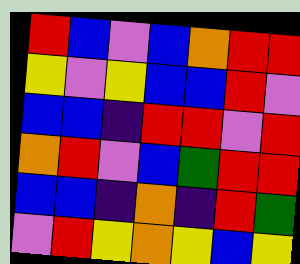[["red", "blue", "violet", "blue", "orange", "red", "red"], ["yellow", "violet", "yellow", "blue", "blue", "red", "violet"], ["blue", "blue", "indigo", "red", "red", "violet", "red"], ["orange", "red", "violet", "blue", "green", "red", "red"], ["blue", "blue", "indigo", "orange", "indigo", "red", "green"], ["violet", "red", "yellow", "orange", "yellow", "blue", "yellow"]]